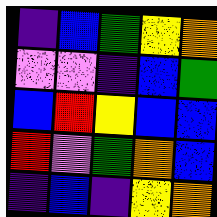[["indigo", "blue", "green", "yellow", "orange"], ["violet", "violet", "indigo", "blue", "green"], ["blue", "red", "yellow", "blue", "blue"], ["red", "violet", "green", "orange", "blue"], ["indigo", "blue", "indigo", "yellow", "orange"]]